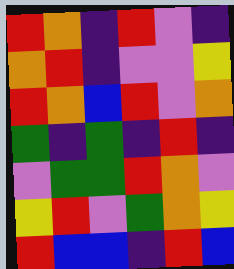[["red", "orange", "indigo", "red", "violet", "indigo"], ["orange", "red", "indigo", "violet", "violet", "yellow"], ["red", "orange", "blue", "red", "violet", "orange"], ["green", "indigo", "green", "indigo", "red", "indigo"], ["violet", "green", "green", "red", "orange", "violet"], ["yellow", "red", "violet", "green", "orange", "yellow"], ["red", "blue", "blue", "indigo", "red", "blue"]]